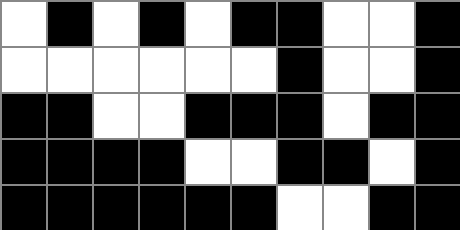[["white", "black", "white", "black", "white", "black", "black", "white", "white", "black"], ["white", "white", "white", "white", "white", "white", "black", "white", "white", "black"], ["black", "black", "white", "white", "black", "black", "black", "white", "black", "black"], ["black", "black", "black", "black", "white", "white", "black", "black", "white", "black"], ["black", "black", "black", "black", "black", "black", "white", "white", "black", "black"]]